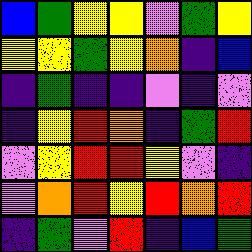[["blue", "green", "yellow", "yellow", "violet", "green", "yellow"], ["yellow", "yellow", "green", "yellow", "orange", "indigo", "blue"], ["indigo", "green", "indigo", "indigo", "violet", "indigo", "violet"], ["indigo", "yellow", "red", "orange", "indigo", "green", "red"], ["violet", "yellow", "red", "red", "yellow", "violet", "indigo"], ["violet", "orange", "red", "yellow", "red", "orange", "red"], ["indigo", "green", "violet", "red", "indigo", "blue", "green"]]